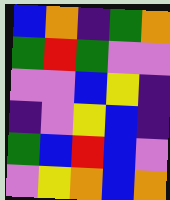[["blue", "orange", "indigo", "green", "orange"], ["green", "red", "green", "violet", "violet"], ["violet", "violet", "blue", "yellow", "indigo"], ["indigo", "violet", "yellow", "blue", "indigo"], ["green", "blue", "red", "blue", "violet"], ["violet", "yellow", "orange", "blue", "orange"]]